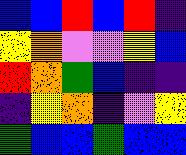[["blue", "blue", "red", "blue", "red", "indigo"], ["yellow", "orange", "violet", "violet", "yellow", "blue"], ["red", "orange", "green", "blue", "indigo", "indigo"], ["indigo", "yellow", "orange", "indigo", "violet", "yellow"], ["green", "blue", "blue", "green", "blue", "blue"]]